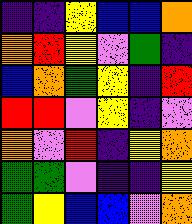[["indigo", "indigo", "yellow", "blue", "blue", "orange"], ["orange", "red", "yellow", "violet", "green", "indigo"], ["blue", "orange", "green", "yellow", "indigo", "red"], ["red", "red", "violet", "yellow", "indigo", "violet"], ["orange", "violet", "red", "indigo", "yellow", "orange"], ["green", "green", "violet", "indigo", "indigo", "yellow"], ["green", "yellow", "blue", "blue", "violet", "orange"]]